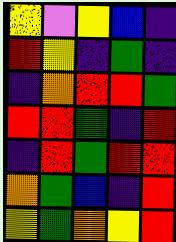[["yellow", "violet", "yellow", "blue", "indigo"], ["red", "yellow", "indigo", "green", "indigo"], ["indigo", "orange", "red", "red", "green"], ["red", "red", "green", "indigo", "red"], ["indigo", "red", "green", "red", "red"], ["orange", "green", "blue", "indigo", "red"], ["yellow", "green", "orange", "yellow", "red"]]